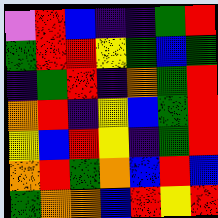[["violet", "red", "blue", "indigo", "indigo", "green", "red"], ["green", "red", "red", "yellow", "green", "blue", "green"], ["indigo", "green", "red", "indigo", "orange", "green", "red"], ["orange", "red", "indigo", "yellow", "blue", "green", "red"], ["yellow", "blue", "red", "yellow", "indigo", "green", "red"], ["orange", "red", "green", "orange", "blue", "red", "blue"], ["green", "orange", "orange", "blue", "red", "yellow", "red"]]